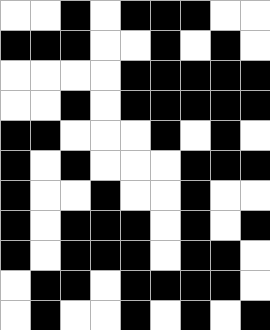[["white", "white", "black", "white", "black", "black", "black", "white", "white"], ["black", "black", "black", "white", "white", "black", "white", "black", "white"], ["white", "white", "white", "white", "black", "black", "black", "black", "black"], ["white", "white", "black", "white", "black", "black", "black", "black", "black"], ["black", "black", "white", "white", "white", "black", "white", "black", "white"], ["black", "white", "black", "white", "white", "white", "black", "black", "black"], ["black", "white", "white", "black", "white", "white", "black", "white", "white"], ["black", "white", "black", "black", "black", "white", "black", "white", "black"], ["black", "white", "black", "black", "black", "white", "black", "black", "white"], ["white", "black", "black", "white", "black", "black", "black", "black", "white"], ["white", "black", "white", "white", "black", "white", "black", "white", "black"]]